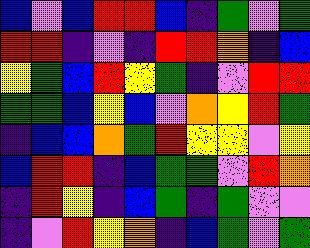[["blue", "violet", "blue", "red", "red", "blue", "indigo", "green", "violet", "green"], ["red", "red", "indigo", "violet", "indigo", "red", "red", "orange", "indigo", "blue"], ["yellow", "green", "blue", "red", "yellow", "green", "indigo", "violet", "red", "red"], ["green", "green", "blue", "yellow", "blue", "violet", "orange", "yellow", "red", "green"], ["indigo", "blue", "blue", "orange", "green", "red", "yellow", "yellow", "violet", "yellow"], ["blue", "red", "red", "indigo", "blue", "green", "green", "violet", "red", "orange"], ["indigo", "red", "yellow", "indigo", "blue", "green", "indigo", "green", "violet", "violet"], ["indigo", "violet", "red", "yellow", "orange", "indigo", "blue", "green", "violet", "green"]]